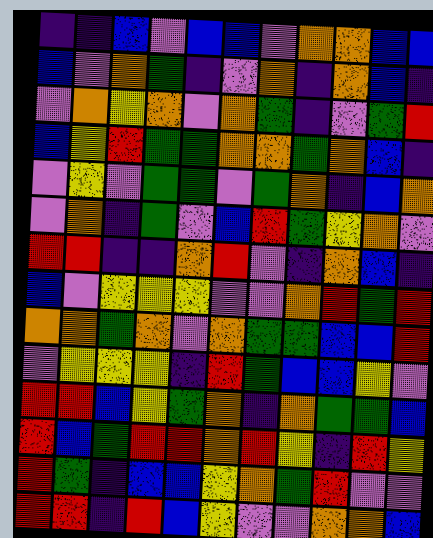[["indigo", "indigo", "blue", "violet", "blue", "blue", "violet", "orange", "orange", "blue", "blue"], ["blue", "violet", "orange", "green", "indigo", "violet", "orange", "indigo", "orange", "blue", "indigo"], ["violet", "orange", "yellow", "orange", "violet", "orange", "green", "indigo", "violet", "green", "red"], ["blue", "yellow", "red", "green", "green", "orange", "orange", "green", "orange", "blue", "indigo"], ["violet", "yellow", "violet", "green", "green", "violet", "green", "orange", "indigo", "blue", "orange"], ["violet", "orange", "indigo", "green", "violet", "blue", "red", "green", "yellow", "orange", "violet"], ["red", "red", "indigo", "indigo", "orange", "red", "violet", "indigo", "orange", "blue", "indigo"], ["blue", "violet", "yellow", "yellow", "yellow", "violet", "violet", "orange", "red", "green", "red"], ["orange", "orange", "green", "orange", "violet", "orange", "green", "green", "blue", "blue", "red"], ["violet", "yellow", "yellow", "yellow", "indigo", "red", "green", "blue", "blue", "yellow", "violet"], ["red", "red", "blue", "yellow", "green", "orange", "indigo", "orange", "green", "green", "blue"], ["red", "blue", "green", "red", "red", "orange", "red", "yellow", "indigo", "red", "yellow"], ["red", "green", "indigo", "blue", "blue", "yellow", "orange", "green", "red", "violet", "violet"], ["red", "red", "indigo", "red", "blue", "yellow", "violet", "violet", "orange", "orange", "blue"]]